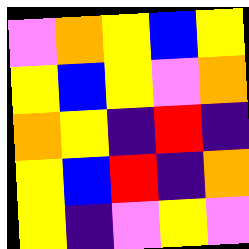[["violet", "orange", "yellow", "blue", "yellow"], ["yellow", "blue", "yellow", "violet", "orange"], ["orange", "yellow", "indigo", "red", "indigo"], ["yellow", "blue", "red", "indigo", "orange"], ["yellow", "indigo", "violet", "yellow", "violet"]]